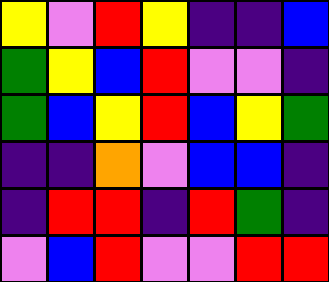[["yellow", "violet", "red", "yellow", "indigo", "indigo", "blue"], ["green", "yellow", "blue", "red", "violet", "violet", "indigo"], ["green", "blue", "yellow", "red", "blue", "yellow", "green"], ["indigo", "indigo", "orange", "violet", "blue", "blue", "indigo"], ["indigo", "red", "red", "indigo", "red", "green", "indigo"], ["violet", "blue", "red", "violet", "violet", "red", "red"]]